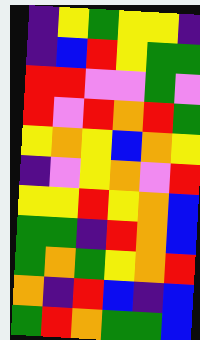[["indigo", "yellow", "green", "yellow", "yellow", "indigo"], ["indigo", "blue", "red", "yellow", "green", "green"], ["red", "red", "violet", "violet", "green", "violet"], ["red", "violet", "red", "orange", "red", "green"], ["yellow", "orange", "yellow", "blue", "orange", "yellow"], ["indigo", "violet", "yellow", "orange", "violet", "red"], ["yellow", "yellow", "red", "yellow", "orange", "blue"], ["green", "green", "indigo", "red", "orange", "blue"], ["green", "orange", "green", "yellow", "orange", "red"], ["orange", "indigo", "red", "blue", "indigo", "blue"], ["green", "red", "orange", "green", "green", "blue"]]